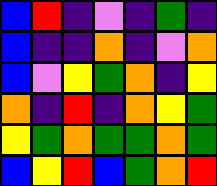[["blue", "red", "indigo", "violet", "indigo", "green", "indigo"], ["blue", "indigo", "indigo", "orange", "indigo", "violet", "orange"], ["blue", "violet", "yellow", "green", "orange", "indigo", "yellow"], ["orange", "indigo", "red", "indigo", "orange", "yellow", "green"], ["yellow", "green", "orange", "green", "green", "orange", "green"], ["blue", "yellow", "red", "blue", "green", "orange", "red"]]